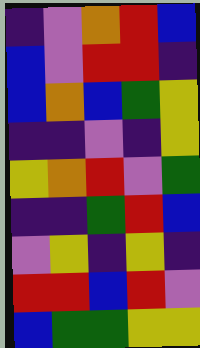[["indigo", "violet", "orange", "red", "blue"], ["blue", "violet", "red", "red", "indigo"], ["blue", "orange", "blue", "green", "yellow"], ["indigo", "indigo", "violet", "indigo", "yellow"], ["yellow", "orange", "red", "violet", "green"], ["indigo", "indigo", "green", "red", "blue"], ["violet", "yellow", "indigo", "yellow", "indigo"], ["red", "red", "blue", "red", "violet"], ["blue", "green", "green", "yellow", "yellow"]]